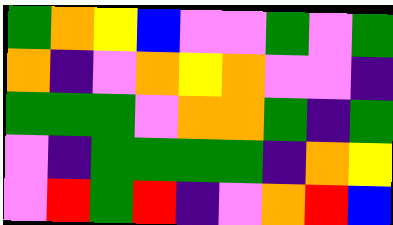[["green", "orange", "yellow", "blue", "violet", "violet", "green", "violet", "green"], ["orange", "indigo", "violet", "orange", "yellow", "orange", "violet", "violet", "indigo"], ["green", "green", "green", "violet", "orange", "orange", "green", "indigo", "green"], ["violet", "indigo", "green", "green", "green", "green", "indigo", "orange", "yellow"], ["violet", "red", "green", "red", "indigo", "violet", "orange", "red", "blue"]]